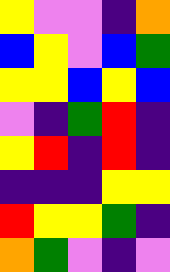[["yellow", "violet", "violet", "indigo", "orange"], ["blue", "yellow", "violet", "blue", "green"], ["yellow", "yellow", "blue", "yellow", "blue"], ["violet", "indigo", "green", "red", "indigo"], ["yellow", "red", "indigo", "red", "indigo"], ["indigo", "indigo", "indigo", "yellow", "yellow"], ["red", "yellow", "yellow", "green", "indigo"], ["orange", "green", "violet", "indigo", "violet"]]